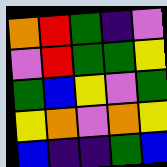[["orange", "red", "green", "indigo", "violet"], ["violet", "red", "green", "green", "yellow"], ["green", "blue", "yellow", "violet", "green"], ["yellow", "orange", "violet", "orange", "yellow"], ["blue", "indigo", "indigo", "green", "blue"]]